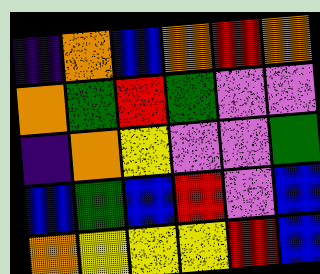[["indigo", "orange", "blue", "orange", "red", "orange"], ["orange", "green", "red", "green", "violet", "violet"], ["indigo", "orange", "yellow", "violet", "violet", "green"], ["blue", "green", "blue", "red", "violet", "blue"], ["orange", "yellow", "yellow", "yellow", "red", "blue"]]